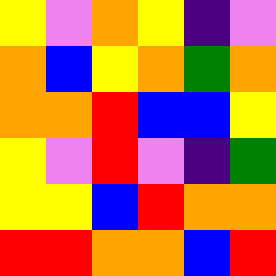[["yellow", "violet", "orange", "yellow", "indigo", "violet"], ["orange", "blue", "yellow", "orange", "green", "orange"], ["orange", "orange", "red", "blue", "blue", "yellow"], ["yellow", "violet", "red", "violet", "indigo", "green"], ["yellow", "yellow", "blue", "red", "orange", "orange"], ["red", "red", "orange", "orange", "blue", "red"]]